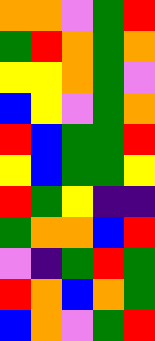[["orange", "orange", "violet", "green", "red"], ["green", "red", "orange", "green", "orange"], ["yellow", "yellow", "orange", "green", "violet"], ["blue", "yellow", "violet", "green", "orange"], ["red", "blue", "green", "green", "red"], ["yellow", "blue", "green", "green", "yellow"], ["red", "green", "yellow", "indigo", "indigo"], ["green", "orange", "orange", "blue", "red"], ["violet", "indigo", "green", "red", "green"], ["red", "orange", "blue", "orange", "green"], ["blue", "orange", "violet", "green", "red"]]